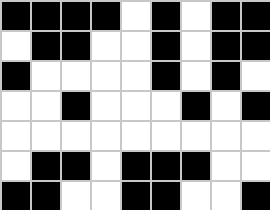[["black", "black", "black", "black", "white", "black", "white", "black", "black"], ["white", "black", "black", "white", "white", "black", "white", "black", "black"], ["black", "white", "white", "white", "white", "black", "white", "black", "white"], ["white", "white", "black", "white", "white", "white", "black", "white", "black"], ["white", "white", "white", "white", "white", "white", "white", "white", "white"], ["white", "black", "black", "white", "black", "black", "black", "white", "white"], ["black", "black", "white", "white", "black", "black", "white", "white", "black"]]